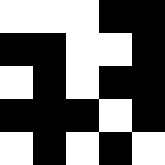[["white", "white", "white", "black", "black"], ["black", "black", "white", "white", "black"], ["white", "black", "white", "black", "black"], ["black", "black", "black", "white", "black"], ["white", "black", "white", "black", "white"]]